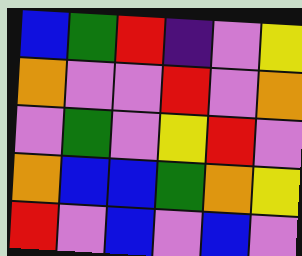[["blue", "green", "red", "indigo", "violet", "yellow"], ["orange", "violet", "violet", "red", "violet", "orange"], ["violet", "green", "violet", "yellow", "red", "violet"], ["orange", "blue", "blue", "green", "orange", "yellow"], ["red", "violet", "blue", "violet", "blue", "violet"]]